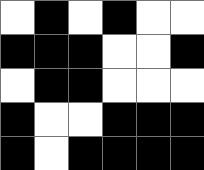[["white", "black", "white", "black", "white", "white"], ["black", "black", "black", "white", "white", "black"], ["white", "black", "black", "white", "white", "white"], ["black", "white", "white", "black", "black", "black"], ["black", "white", "black", "black", "black", "black"]]